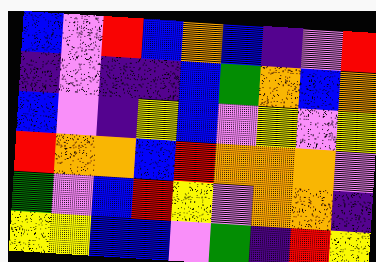[["blue", "violet", "red", "blue", "orange", "blue", "indigo", "violet", "red"], ["indigo", "violet", "indigo", "indigo", "blue", "green", "orange", "blue", "orange"], ["blue", "violet", "indigo", "yellow", "blue", "violet", "yellow", "violet", "yellow"], ["red", "orange", "orange", "blue", "red", "orange", "orange", "orange", "violet"], ["green", "violet", "blue", "red", "yellow", "violet", "orange", "orange", "indigo"], ["yellow", "yellow", "blue", "blue", "violet", "green", "indigo", "red", "yellow"]]